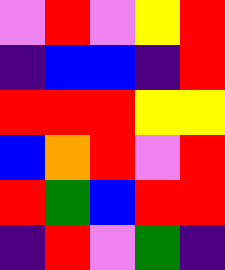[["violet", "red", "violet", "yellow", "red"], ["indigo", "blue", "blue", "indigo", "red"], ["red", "red", "red", "yellow", "yellow"], ["blue", "orange", "red", "violet", "red"], ["red", "green", "blue", "red", "red"], ["indigo", "red", "violet", "green", "indigo"]]